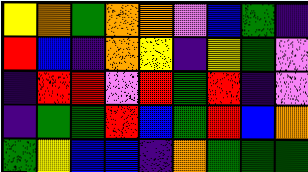[["yellow", "orange", "green", "orange", "orange", "violet", "blue", "green", "indigo"], ["red", "blue", "indigo", "orange", "yellow", "indigo", "yellow", "green", "violet"], ["indigo", "red", "red", "violet", "red", "green", "red", "indigo", "violet"], ["indigo", "green", "green", "red", "blue", "green", "red", "blue", "orange"], ["green", "yellow", "blue", "blue", "indigo", "orange", "green", "green", "green"]]